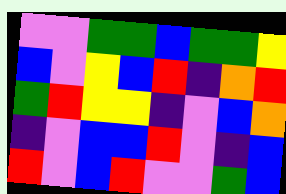[["violet", "violet", "green", "green", "blue", "green", "green", "yellow"], ["blue", "violet", "yellow", "blue", "red", "indigo", "orange", "red"], ["green", "red", "yellow", "yellow", "indigo", "violet", "blue", "orange"], ["indigo", "violet", "blue", "blue", "red", "violet", "indigo", "blue"], ["red", "violet", "blue", "red", "violet", "violet", "green", "blue"]]